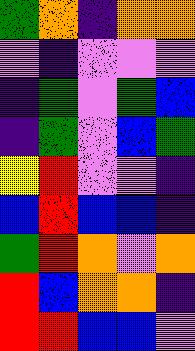[["green", "orange", "indigo", "orange", "orange"], ["violet", "indigo", "violet", "violet", "violet"], ["indigo", "green", "violet", "green", "blue"], ["indigo", "green", "violet", "blue", "green"], ["yellow", "red", "violet", "violet", "indigo"], ["blue", "red", "blue", "blue", "indigo"], ["green", "red", "orange", "violet", "orange"], ["red", "blue", "orange", "orange", "indigo"], ["red", "red", "blue", "blue", "violet"]]